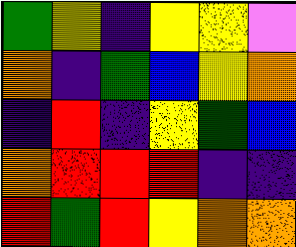[["green", "yellow", "indigo", "yellow", "yellow", "violet"], ["orange", "indigo", "green", "blue", "yellow", "orange"], ["indigo", "red", "indigo", "yellow", "green", "blue"], ["orange", "red", "red", "red", "indigo", "indigo"], ["red", "green", "red", "yellow", "orange", "orange"]]